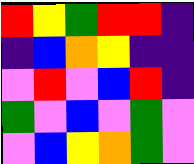[["red", "yellow", "green", "red", "red", "indigo"], ["indigo", "blue", "orange", "yellow", "indigo", "indigo"], ["violet", "red", "violet", "blue", "red", "indigo"], ["green", "violet", "blue", "violet", "green", "violet"], ["violet", "blue", "yellow", "orange", "green", "violet"]]